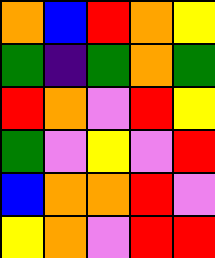[["orange", "blue", "red", "orange", "yellow"], ["green", "indigo", "green", "orange", "green"], ["red", "orange", "violet", "red", "yellow"], ["green", "violet", "yellow", "violet", "red"], ["blue", "orange", "orange", "red", "violet"], ["yellow", "orange", "violet", "red", "red"]]